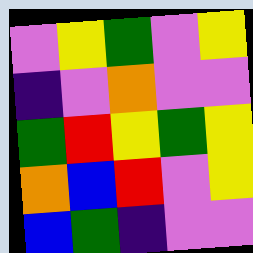[["violet", "yellow", "green", "violet", "yellow"], ["indigo", "violet", "orange", "violet", "violet"], ["green", "red", "yellow", "green", "yellow"], ["orange", "blue", "red", "violet", "yellow"], ["blue", "green", "indigo", "violet", "violet"]]